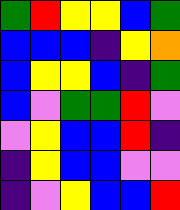[["green", "red", "yellow", "yellow", "blue", "green"], ["blue", "blue", "blue", "indigo", "yellow", "orange"], ["blue", "yellow", "yellow", "blue", "indigo", "green"], ["blue", "violet", "green", "green", "red", "violet"], ["violet", "yellow", "blue", "blue", "red", "indigo"], ["indigo", "yellow", "blue", "blue", "violet", "violet"], ["indigo", "violet", "yellow", "blue", "blue", "red"]]